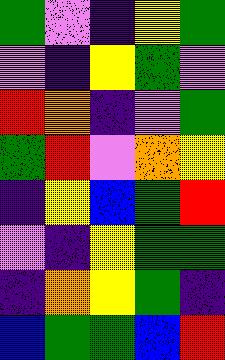[["green", "violet", "indigo", "yellow", "green"], ["violet", "indigo", "yellow", "green", "violet"], ["red", "orange", "indigo", "violet", "green"], ["green", "red", "violet", "orange", "yellow"], ["indigo", "yellow", "blue", "green", "red"], ["violet", "indigo", "yellow", "green", "green"], ["indigo", "orange", "yellow", "green", "indigo"], ["blue", "green", "green", "blue", "red"]]